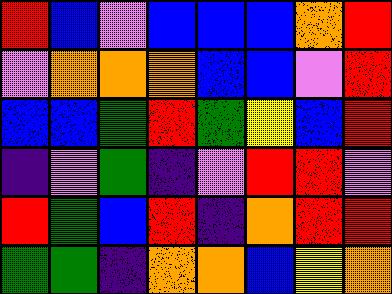[["red", "blue", "violet", "blue", "blue", "blue", "orange", "red"], ["violet", "orange", "orange", "orange", "blue", "blue", "violet", "red"], ["blue", "blue", "green", "red", "green", "yellow", "blue", "red"], ["indigo", "violet", "green", "indigo", "violet", "red", "red", "violet"], ["red", "green", "blue", "red", "indigo", "orange", "red", "red"], ["green", "green", "indigo", "orange", "orange", "blue", "yellow", "orange"]]